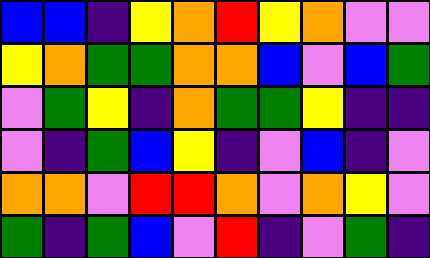[["blue", "blue", "indigo", "yellow", "orange", "red", "yellow", "orange", "violet", "violet"], ["yellow", "orange", "green", "green", "orange", "orange", "blue", "violet", "blue", "green"], ["violet", "green", "yellow", "indigo", "orange", "green", "green", "yellow", "indigo", "indigo"], ["violet", "indigo", "green", "blue", "yellow", "indigo", "violet", "blue", "indigo", "violet"], ["orange", "orange", "violet", "red", "red", "orange", "violet", "orange", "yellow", "violet"], ["green", "indigo", "green", "blue", "violet", "red", "indigo", "violet", "green", "indigo"]]